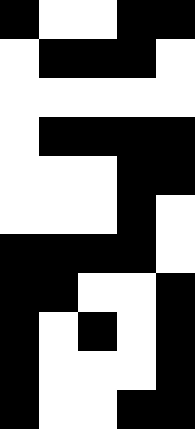[["black", "white", "white", "black", "black"], ["white", "black", "black", "black", "white"], ["white", "white", "white", "white", "white"], ["white", "black", "black", "black", "black"], ["white", "white", "white", "black", "black"], ["white", "white", "white", "black", "white"], ["black", "black", "black", "black", "white"], ["black", "black", "white", "white", "black"], ["black", "white", "black", "white", "black"], ["black", "white", "white", "white", "black"], ["black", "white", "white", "black", "black"]]